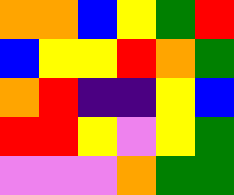[["orange", "orange", "blue", "yellow", "green", "red"], ["blue", "yellow", "yellow", "red", "orange", "green"], ["orange", "red", "indigo", "indigo", "yellow", "blue"], ["red", "red", "yellow", "violet", "yellow", "green"], ["violet", "violet", "violet", "orange", "green", "green"]]